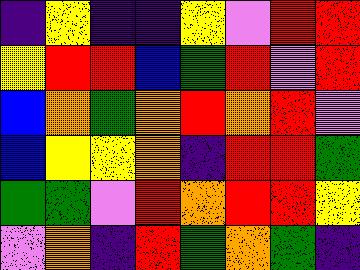[["indigo", "yellow", "indigo", "indigo", "yellow", "violet", "red", "red"], ["yellow", "red", "red", "blue", "green", "red", "violet", "red"], ["blue", "orange", "green", "orange", "red", "orange", "red", "violet"], ["blue", "yellow", "yellow", "orange", "indigo", "red", "red", "green"], ["green", "green", "violet", "red", "orange", "red", "red", "yellow"], ["violet", "orange", "indigo", "red", "green", "orange", "green", "indigo"]]